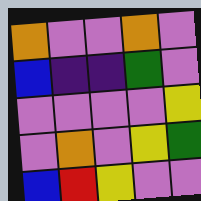[["orange", "violet", "violet", "orange", "violet"], ["blue", "indigo", "indigo", "green", "violet"], ["violet", "violet", "violet", "violet", "yellow"], ["violet", "orange", "violet", "yellow", "green"], ["blue", "red", "yellow", "violet", "violet"]]